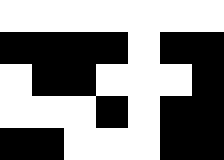[["white", "white", "white", "white", "white", "white", "white"], ["black", "black", "black", "black", "white", "black", "black"], ["white", "black", "black", "white", "white", "white", "black"], ["white", "white", "white", "black", "white", "black", "black"], ["black", "black", "white", "white", "white", "black", "black"]]